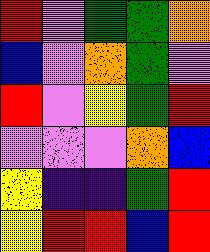[["red", "violet", "green", "green", "orange"], ["blue", "violet", "orange", "green", "violet"], ["red", "violet", "yellow", "green", "red"], ["violet", "violet", "violet", "orange", "blue"], ["yellow", "indigo", "indigo", "green", "red"], ["yellow", "red", "red", "blue", "red"]]